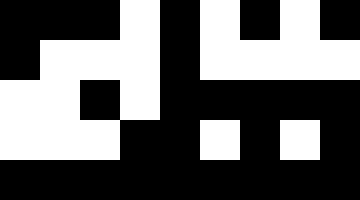[["black", "black", "black", "white", "black", "white", "black", "white", "black"], ["black", "white", "white", "white", "black", "white", "white", "white", "white"], ["white", "white", "black", "white", "black", "black", "black", "black", "black"], ["white", "white", "white", "black", "black", "white", "black", "white", "black"], ["black", "black", "black", "black", "black", "black", "black", "black", "black"]]